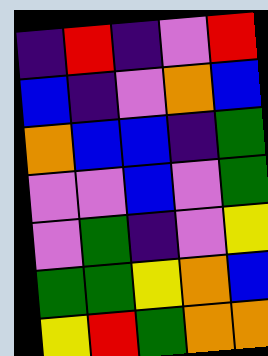[["indigo", "red", "indigo", "violet", "red"], ["blue", "indigo", "violet", "orange", "blue"], ["orange", "blue", "blue", "indigo", "green"], ["violet", "violet", "blue", "violet", "green"], ["violet", "green", "indigo", "violet", "yellow"], ["green", "green", "yellow", "orange", "blue"], ["yellow", "red", "green", "orange", "orange"]]